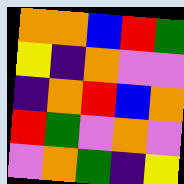[["orange", "orange", "blue", "red", "green"], ["yellow", "indigo", "orange", "violet", "violet"], ["indigo", "orange", "red", "blue", "orange"], ["red", "green", "violet", "orange", "violet"], ["violet", "orange", "green", "indigo", "yellow"]]